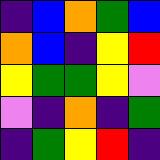[["indigo", "blue", "orange", "green", "blue"], ["orange", "blue", "indigo", "yellow", "red"], ["yellow", "green", "green", "yellow", "violet"], ["violet", "indigo", "orange", "indigo", "green"], ["indigo", "green", "yellow", "red", "indigo"]]